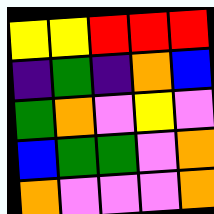[["yellow", "yellow", "red", "red", "red"], ["indigo", "green", "indigo", "orange", "blue"], ["green", "orange", "violet", "yellow", "violet"], ["blue", "green", "green", "violet", "orange"], ["orange", "violet", "violet", "violet", "orange"]]